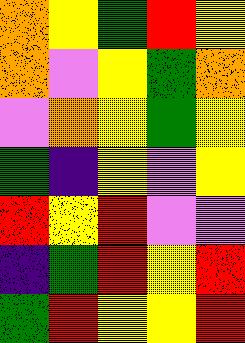[["orange", "yellow", "green", "red", "yellow"], ["orange", "violet", "yellow", "green", "orange"], ["violet", "orange", "yellow", "green", "yellow"], ["green", "indigo", "yellow", "violet", "yellow"], ["red", "yellow", "red", "violet", "violet"], ["indigo", "green", "red", "yellow", "red"], ["green", "red", "yellow", "yellow", "red"]]